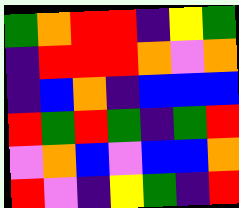[["green", "orange", "red", "red", "indigo", "yellow", "green"], ["indigo", "red", "red", "red", "orange", "violet", "orange"], ["indigo", "blue", "orange", "indigo", "blue", "blue", "blue"], ["red", "green", "red", "green", "indigo", "green", "red"], ["violet", "orange", "blue", "violet", "blue", "blue", "orange"], ["red", "violet", "indigo", "yellow", "green", "indigo", "red"]]